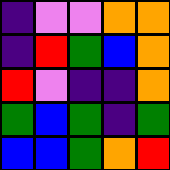[["indigo", "violet", "violet", "orange", "orange"], ["indigo", "red", "green", "blue", "orange"], ["red", "violet", "indigo", "indigo", "orange"], ["green", "blue", "green", "indigo", "green"], ["blue", "blue", "green", "orange", "red"]]